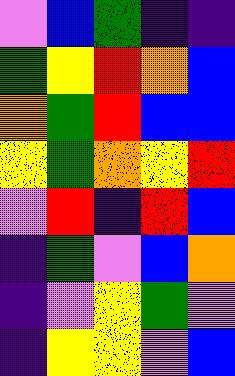[["violet", "blue", "green", "indigo", "indigo"], ["green", "yellow", "red", "orange", "blue"], ["orange", "green", "red", "blue", "blue"], ["yellow", "green", "orange", "yellow", "red"], ["violet", "red", "indigo", "red", "blue"], ["indigo", "green", "violet", "blue", "orange"], ["indigo", "violet", "yellow", "green", "violet"], ["indigo", "yellow", "yellow", "violet", "blue"]]